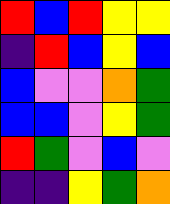[["red", "blue", "red", "yellow", "yellow"], ["indigo", "red", "blue", "yellow", "blue"], ["blue", "violet", "violet", "orange", "green"], ["blue", "blue", "violet", "yellow", "green"], ["red", "green", "violet", "blue", "violet"], ["indigo", "indigo", "yellow", "green", "orange"]]